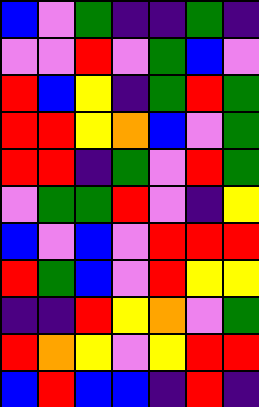[["blue", "violet", "green", "indigo", "indigo", "green", "indigo"], ["violet", "violet", "red", "violet", "green", "blue", "violet"], ["red", "blue", "yellow", "indigo", "green", "red", "green"], ["red", "red", "yellow", "orange", "blue", "violet", "green"], ["red", "red", "indigo", "green", "violet", "red", "green"], ["violet", "green", "green", "red", "violet", "indigo", "yellow"], ["blue", "violet", "blue", "violet", "red", "red", "red"], ["red", "green", "blue", "violet", "red", "yellow", "yellow"], ["indigo", "indigo", "red", "yellow", "orange", "violet", "green"], ["red", "orange", "yellow", "violet", "yellow", "red", "red"], ["blue", "red", "blue", "blue", "indigo", "red", "indigo"]]